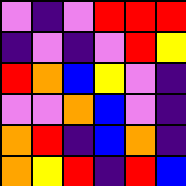[["violet", "indigo", "violet", "red", "red", "red"], ["indigo", "violet", "indigo", "violet", "red", "yellow"], ["red", "orange", "blue", "yellow", "violet", "indigo"], ["violet", "violet", "orange", "blue", "violet", "indigo"], ["orange", "red", "indigo", "blue", "orange", "indigo"], ["orange", "yellow", "red", "indigo", "red", "blue"]]